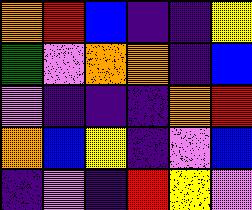[["orange", "red", "blue", "indigo", "indigo", "yellow"], ["green", "violet", "orange", "orange", "indigo", "blue"], ["violet", "indigo", "indigo", "indigo", "orange", "red"], ["orange", "blue", "yellow", "indigo", "violet", "blue"], ["indigo", "violet", "indigo", "red", "yellow", "violet"]]